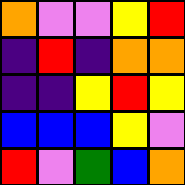[["orange", "violet", "violet", "yellow", "red"], ["indigo", "red", "indigo", "orange", "orange"], ["indigo", "indigo", "yellow", "red", "yellow"], ["blue", "blue", "blue", "yellow", "violet"], ["red", "violet", "green", "blue", "orange"]]